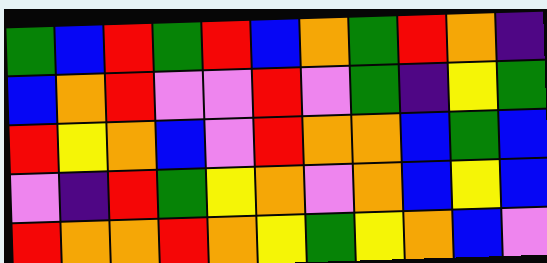[["green", "blue", "red", "green", "red", "blue", "orange", "green", "red", "orange", "indigo"], ["blue", "orange", "red", "violet", "violet", "red", "violet", "green", "indigo", "yellow", "green"], ["red", "yellow", "orange", "blue", "violet", "red", "orange", "orange", "blue", "green", "blue"], ["violet", "indigo", "red", "green", "yellow", "orange", "violet", "orange", "blue", "yellow", "blue"], ["red", "orange", "orange", "red", "orange", "yellow", "green", "yellow", "orange", "blue", "violet"]]